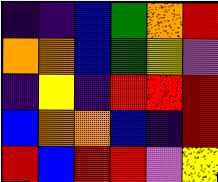[["indigo", "indigo", "blue", "green", "orange", "red"], ["orange", "orange", "blue", "green", "yellow", "violet"], ["indigo", "yellow", "indigo", "red", "red", "red"], ["blue", "orange", "orange", "blue", "indigo", "red"], ["red", "blue", "red", "red", "violet", "yellow"]]